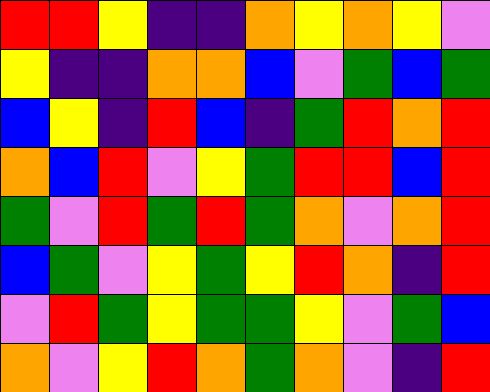[["red", "red", "yellow", "indigo", "indigo", "orange", "yellow", "orange", "yellow", "violet"], ["yellow", "indigo", "indigo", "orange", "orange", "blue", "violet", "green", "blue", "green"], ["blue", "yellow", "indigo", "red", "blue", "indigo", "green", "red", "orange", "red"], ["orange", "blue", "red", "violet", "yellow", "green", "red", "red", "blue", "red"], ["green", "violet", "red", "green", "red", "green", "orange", "violet", "orange", "red"], ["blue", "green", "violet", "yellow", "green", "yellow", "red", "orange", "indigo", "red"], ["violet", "red", "green", "yellow", "green", "green", "yellow", "violet", "green", "blue"], ["orange", "violet", "yellow", "red", "orange", "green", "orange", "violet", "indigo", "red"]]